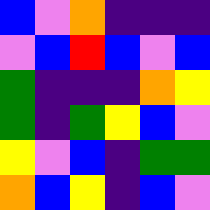[["blue", "violet", "orange", "indigo", "indigo", "indigo"], ["violet", "blue", "red", "blue", "violet", "blue"], ["green", "indigo", "indigo", "indigo", "orange", "yellow"], ["green", "indigo", "green", "yellow", "blue", "violet"], ["yellow", "violet", "blue", "indigo", "green", "green"], ["orange", "blue", "yellow", "indigo", "blue", "violet"]]